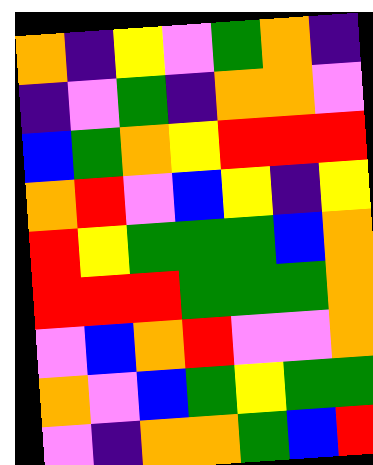[["orange", "indigo", "yellow", "violet", "green", "orange", "indigo"], ["indigo", "violet", "green", "indigo", "orange", "orange", "violet"], ["blue", "green", "orange", "yellow", "red", "red", "red"], ["orange", "red", "violet", "blue", "yellow", "indigo", "yellow"], ["red", "yellow", "green", "green", "green", "blue", "orange"], ["red", "red", "red", "green", "green", "green", "orange"], ["violet", "blue", "orange", "red", "violet", "violet", "orange"], ["orange", "violet", "blue", "green", "yellow", "green", "green"], ["violet", "indigo", "orange", "orange", "green", "blue", "red"]]